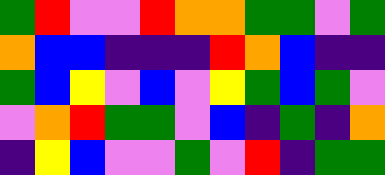[["green", "red", "violet", "violet", "red", "orange", "orange", "green", "green", "violet", "green"], ["orange", "blue", "blue", "indigo", "indigo", "indigo", "red", "orange", "blue", "indigo", "indigo"], ["green", "blue", "yellow", "violet", "blue", "violet", "yellow", "green", "blue", "green", "violet"], ["violet", "orange", "red", "green", "green", "violet", "blue", "indigo", "green", "indigo", "orange"], ["indigo", "yellow", "blue", "violet", "violet", "green", "violet", "red", "indigo", "green", "green"]]